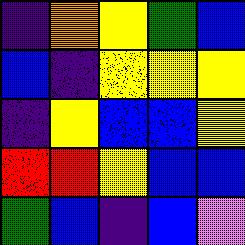[["indigo", "orange", "yellow", "green", "blue"], ["blue", "indigo", "yellow", "yellow", "yellow"], ["indigo", "yellow", "blue", "blue", "yellow"], ["red", "red", "yellow", "blue", "blue"], ["green", "blue", "indigo", "blue", "violet"]]